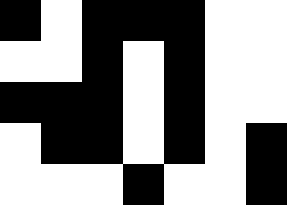[["black", "white", "black", "black", "black", "white", "white"], ["white", "white", "black", "white", "black", "white", "white"], ["black", "black", "black", "white", "black", "white", "white"], ["white", "black", "black", "white", "black", "white", "black"], ["white", "white", "white", "black", "white", "white", "black"]]